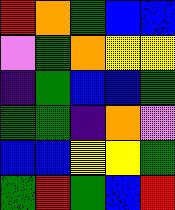[["red", "orange", "green", "blue", "blue"], ["violet", "green", "orange", "yellow", "yellow"], ["indigo", "green", "blue", "blue", "green"], ["green", "green", "indigo", "orange", "violet"], ["blue", "blue", "yellow", "yellow", "green"], ["green", "red", "green", "blue", "red"]]